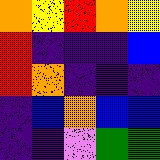[["orange", "yellow", "red", "orange", "yellow"], ["red", "indigo", "indigo", "indigo", "blue"], ["red", "orange", "indigo", "indigo", "indigo"], ["indigo", "blue", "orange", "blue", "blue"], ["indigo", "indigo", "violet", "green", "green"]]